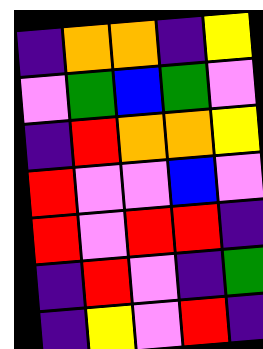[["indigo", "orange", "orange", "indigo", "yellow"], ["violet", "green", "blue", "green", "violet"], ["indigo", "red", "orange", "orange", "yellow"], ["red", "violet", "violet", "blue", "violet"], ["red", "violet", "red", "red", "indigo"], ["indigo", "red", "violet", "indigo", "green"], ["indigo", "yellow", "violet", "red", "indigo"]]